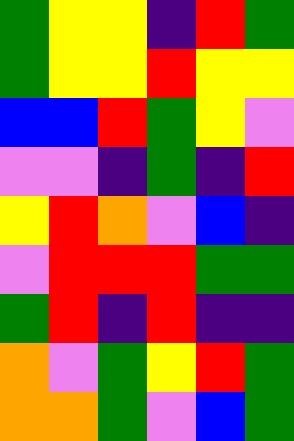[["green", "yellow", "yellow", "indigo", "red", "green"], ["green", "yellow", "yellow", "red", "yellow", "yellow"], ["blue", "blue", "red", "green", "yellow", "violet"], ["violet", "violet", "indigo", "green", "indigo", "red"], ["yellow", "red", "orange", "violet", "blue", "indigo"], ["violet", "red", "red", "red", "green", "green"], ["green", "red", "indigo", "red", "indigo", "indigo"], ["orange", "violet", "green", "yellow", "red", "green"], ["orange", "orange", "green", "violet", "blue", "green"]]